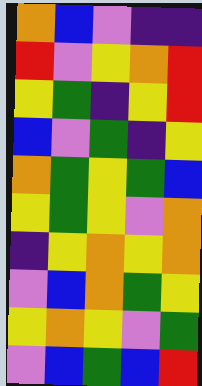[["orange", "blue", "violet", "indigo", "indigo"], ["red", "violet", "yellow", "orange", "red"], ["yellow", "green", "indigo", "yellow", "red"], ["blue", "violet", "green", "indigo", "yellow"], ["orange", "green", "yellow", "green", "blue"], ["yellow", "green", "yellow", "violet", "orange"], ["indigo", "yellow", "orange", "yellow", "orange"], ["violet", "blue", "orange", "green", "yellow"], ["yellow", "orange", "yellow", "violet", "green"], ["violet", "blue", "green", "blue", "red"]]